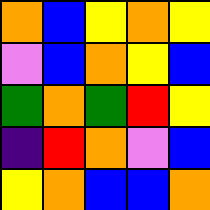[["orange", "blue", "yellow", "orange", "yellow"], ["violet", "blue", "orange", "yellow", "blue"], ["green", "orange", "green", "red", "yellow"], ["indigo", "red", "orange", "violet", "blue"], ["yellow", "orange", "blue", "blue", "orange"]]